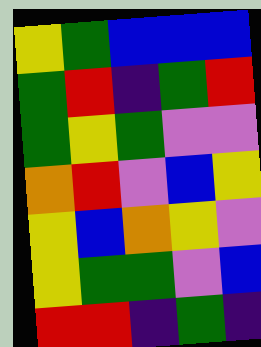[["yellow", "green", "blue", "blue", "blue"], ["green", "red", "indigo", "green", "red"], ["green", "yellow", "green", "violet", "violet"], ["orange", "red", "violet", "blue", "yellow"], ["yellow", "blue", "orange", "yellow", "violet"], ["yellow", "green", "green", "violet", "blue"], ["red", "red", "indigo", "green", "indigo"]]